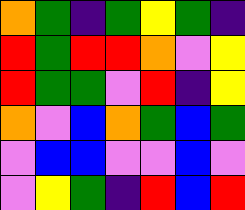[["orange", "green", "indigo", "green", "yellow", "green", "indigo"], ["red", "green", "red", "red", "orange", "violet", "yellow"], ["red", "green", "green", "violet", "red", "indigo", "yellow"], ["orange", "violet", "blue", "orange", "green", "blue", "green"], ["violet", "blue", "blue", "violet", "violet", "blue", "violet"], ["violet", "yellow", "green", "indigo", "red", "blue", "red"]]